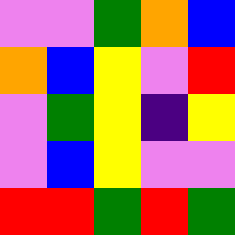[["violet", "violet", "green", "orange", "blue"], ["orange", "blue", "yellow", "violet", "red"], ["violet", "green", "yellow", "indigo", "yellow"], ["violet", "blue", "yellow", "violet", "violet"], ["red", "red", "green", "red", "green"]]